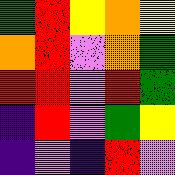[["green", "red", "yellow", "orange", "yellow"], ["orange", "red", "violet", "orange", "green"], ["red", "red", "violet", "red", "green"], ["indigo", "red", "violet", "green", "yellow"], ["indigo", "violet", "indigo", "red", "violet"]]